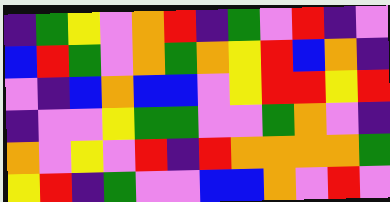[["indigo", "green", "yellow", "violet", "orange", "red", "indigo", "green", "violet", "red", "indigo", "violet"], ["blue", "red", "green", "violet", "orange", "green", "orange", "yellow", "red", "blue", "orange", "indigo"], ["violet", "indigo", "blue", "orange", "blue", "blue", "violet", "yellow", "red", "red", "yellow", "red"], ["indigo", "violet", "violet", "yellow", "green", "green", "violet", "violet", "green", "orange", "violet", "indigo"], ["orange", "violet", "yellow", "violet", "red", "indigo", "red", "orange", "orange", "orange", "orange", "green"], ["yellow", "red", "indigo", "green", "violet", "violet", "blue", "blue", "orange", "violet", "red", "violet"]]